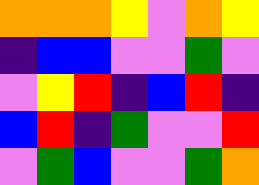[["orange", "orange", "orange", "yellow", "violet", "orange", "yellow"], ["indigo", "blue", "blue", "violet", "violet", "green", "violet"], ["violet", "yellow", "red", "indigo", "blue", "red", "indigo"], ["blue", "red", "indigo", "green", "violet", "violet", "red"], ["violet", "green", "blue", "violet", "violet", "green", "orange"]]